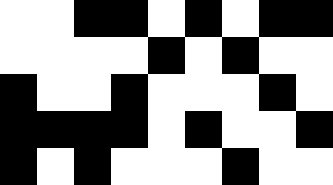[["white", "white", "black", "black", "white", "black", "white", "black", "black"], ["white", "white", "white", "white", "black", "white", "black", "white", "white"], ["black", "white", "white", "black", "white", "white", "white", "black", "white"], ["black", "black", "black", "black", "white", "black", "white", "white", "black"], ["black", "white", "black", "white", "white", "white", "black", "white", "white"]]